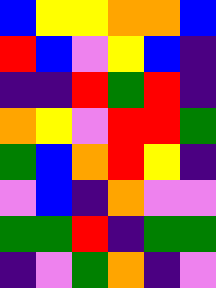[["blue", "yellow", "yellow", "orange", "orange", "blue"], ["red", "blue", "violet", "yellow", "blue", "indigo"], ["indigo", "indigo", "red", "green", "red", "indigo"], ["orange", "yellow", "violet", "red", "red", "green"], ["green", "blue", "orange", "red", "yellow", "indigo"], ["violet", "blue", "indigo", "orange", "violet", "violet"], ["green", "green", "red", "indigo", "green", "green"], ["indigo", "violet", "green", "orange", "indigo", "violet"]]